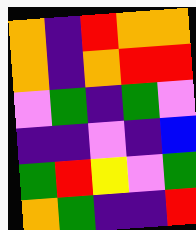[["orange", "indigo", "red", "orange", "orange"], ["orange", "indigo", "orange", "red", "red"], ["violet", "green", "indigo", "green", "violet"], ["indigo", "indigo", "violet", "indigo", "blue"], ["green", "red", "yellow", "violet", "green"], ["orange", "green", "indigo", "indigo", "red"]]